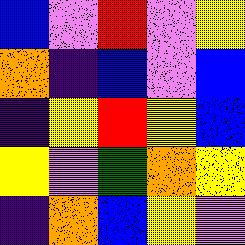[["blue", "violet", "red", "violet", "yellow"], ["orange", "indigo", "blue", "violet", "blue"], ["indigo", "yellow", "red", "yellow", "blue"], ["yellow", "violet", "green", "orange", "yellow"], ["indigo", "orange", "blue", "yellow", "violet"]]